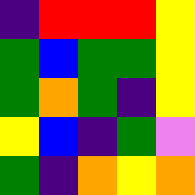[["indigo", "red", "red", "red", "yellow"], ["green", "blue", "green", "green", "yellow"], ["green", "orange", "green", "indigo", "yellow"], ["yellow", "blue", "indigo", "green", "violet"], ["green", "indigo", "orange", "yellow", "orange"]]